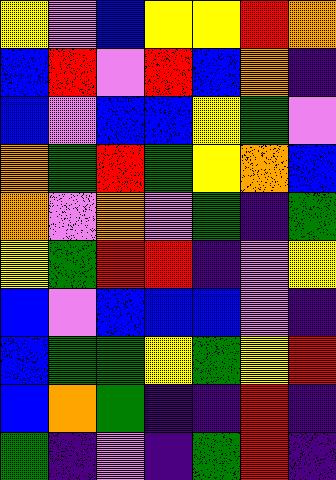[["yellow", "violet", "blue", "yellow", "yellow", "red", "orange"], ["blue", "red", "violet", "red", "blue", "orange", "indigo"], ["blue", "violet", "blue", "blue", "yellow", "green", "violet"], ["orange", "green", "red", "green", "yellow", "orange", "blue"], ["orange", "violet", "orange", "violet", "green", "indigo", "green"], ["yellow", "green", "red", "red", "indigo", "violet", "yellow"], ["blue", "violet", "blue", "blue", "blue", "violet", "indigo"], ["blue", "green", "green", "yellow", "green", "yellow", "red"], ["blue", "orange", "green", "indigo", "indigo", "red", "indigo"], ["green", "indigo", "violet", "indigo", "green", "red", "indigo"]]